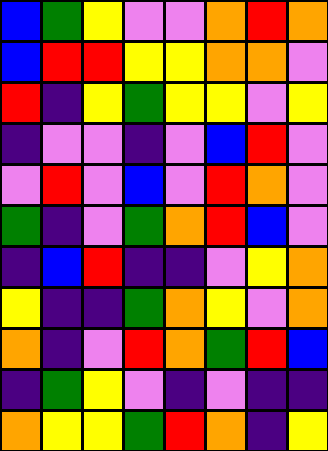[["blue", "green", "yellow", "violet", "violet", "orange", "red", "orange"], ["blue", "red", "red", "yellow", "yellow", "orange", "orange", "violet"], ["red", "indigo", "yellow", "green", "yellow", "yellow", "violet", "yellow"], ["indigo", "violet", "violet", "indigo", "violet", "blue", "red", "violet"], ["violet", "red", "violet", "blue", "violet", "red", "orange", "violet"], ["green", "indigo", "violet", "green", "orange", "red", "blue", "violet"], ["indigo", "blue", "red", "indigo", "indigo", "violet", "yellow", "orange"], ["yellow", "indigo", "indigo", "green", "orange", "yellow", "violet", "orange"], ["orange", "indigo", "violet", "red", "orange", "green", "red", "blue"], ["indigo", "green", "yellow", "violet", "indigo", "violet", "indigo", "indigo"], ["orange", "yellow", "yellow", "green", "red", "orange", "indigo", "yellow"]]